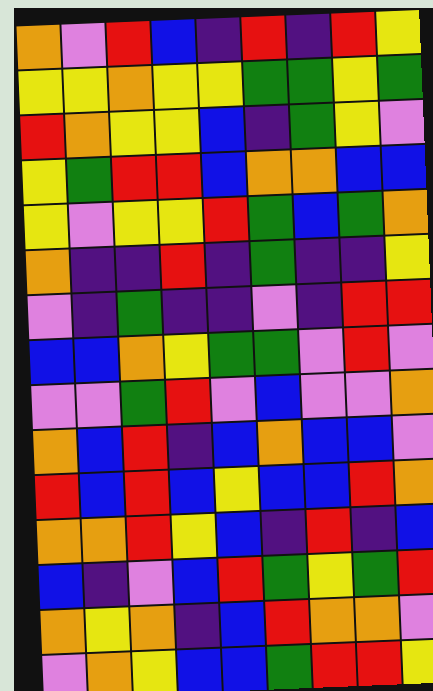[["orange", "violet", "red", "blue", "indigo", "red", "indigo", "red", "yellow"], ["yellow", "yellow", "orange", "yellow", "yellow", "green", "green", "yellow", "green"], ["red", "orange", "yellow", "yellow", "blue", "indigo", "green", "yellow", "violet"], ["yellow", "green", "red", "red", "blue", "orange", "orange", "blue", "blue"], ["yellow", "violet", "yellow", "yellow", "red", "green", "blue", "green", "orange"], ["orange", "indigo", "indigo", "red", "indigo", "green", "indigo", "indigo", "yellow"], ["violet", "indigo", "green", "indigo", "indigo", "violet", "indigo", "red", "red"], ["blue", "blue", "orange", "yellow", "green", "green", "violet", "red", "violet"], ["violet", "violet", "green", "red", "violet", "blue", "violet", "violet", "orange"], ["orange", "blue", "red", "indigo", "blue", "orange", "blue", "blue", "violet"], ["red", "blue", "red", "blue", "yellow", "blue", "blue", "red", "orange"], ["orange", "orange", "red", "yellow", "blue", "indigo", "red", "indigo", "blue"], ["blue", "indigo", "violet", "blue", "red", "green", "yellow", "green", "red"], ["orange", "yellow", "orange", "indigo", "blue", "red", "orange", "orange", "violet"], ["violet", "orange", "yellow", "blue", "blue", "green", "red", "red", "yellow"]]